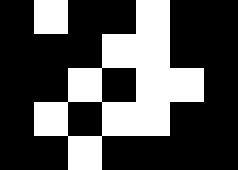[["black", "white", "black", "black", "white", "black", "black"], ["black", "black", "black", "white", "white", "black", "black"], ["black", "black", "white", "black", "white", "white", "black"], ["black", "white", "black", "white", "white", "black", "black"], ["black", "black", "white", "black", "black", "black", "black"]]